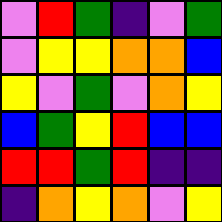[["violet", "red", "green", "indigo", "violet", "green"], ["violet", "yellow", "yellow", "orange", "orange", "blue"], ["yellow", "violet", "green", "violet", "orange", "yellow"], ["blue", "green", "yellow", "red", "blue", "blue"], ["red", "red", "green", "red", "indigo", "indigo"], ["indigo", "orange", "yellow", "orange", "violet", "yellow"]]